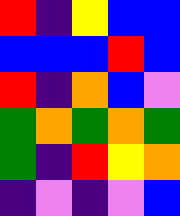[["red", "indigo", "yellow", "blue", "blue"], ["blue", "blue", "blue", "red", "blue"], ["red", "indigo", "orange", "blue", "violet"], ["green", "orange", "green", "orange", "green"], ["green", "indigo", "red", "yellow", "orange"], ["indigo", "violet", "indigo", "violet", "blue"]]